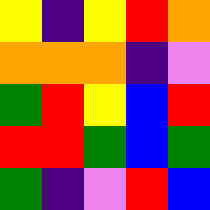[["yellow", "indigo", "yellow", "red", "orange"], ["orange", "orange", "orange", "indigo", "violet"], ["green", "red", "yellow", "blue", "red"], ["red", "red", "green", "blue", "green"], ["green", "indigo", "violet", "red", "blue"]]